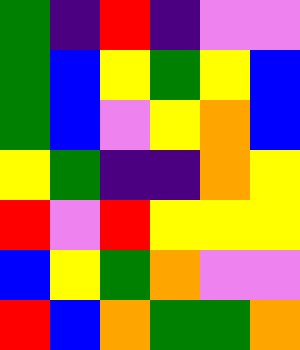[["green", "indigo", "red", "indigo", "violet", "violet"], ["green", "blue", "yellow", "green", "yellow", "blue"], ["green", "blue", "violet", "yellow", "orange", "blue"], ["yellow", "green", "indigo", "indigo", "orange", "yellow"], ["red", "violet", "red", "yellow", "yellow", "yellow"], ["blue", "yellow", "green", "orange", "violet", "violet"], ["red", "blue", "orange", "green", "green", "orange"]]